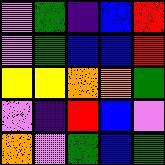[["violet", "green", "indigo", "blue", "red"], ["violet", "green", "blue", "blue", "red"], ["yellow", "yellow", "orange", "orange", "green"], ["violet", "indigo", "red", "blue", "violet"], ["orange", "violet", "green", "blue", "green"]]